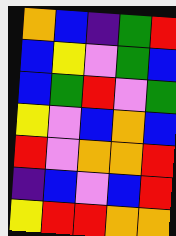[["orange", "blue", "indigo", "green", "red"], ["blue", "yellow", "violet", "green", "blue"], ["blue", "green", "red", "violet", "green"], ["yellow", "violet", "blue", "orange", "blue"], ["red", "violet", "orange", "orange", "red"], ["indigo", "blue", "violet", "blue", "red"], ["yellow", "red", "red", "orange", "orange"]]